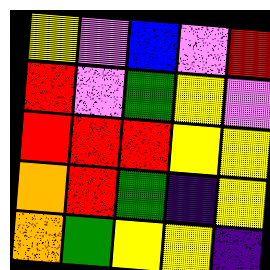[["yellow", "violet", "blue", "violet", "red"], ["red", "violet", "green", "yellow", "violet"], ["red", "red", "red", "yellow", "yellow"], ["orange", "red", "green", "indigo", "yellow"], ["orange", "green", "yellow", "yellow", "indigo"]]